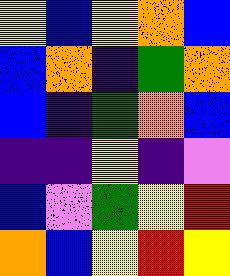[["yellow", "blue", "yellow", "orange", "blue"], ["blue", "orange", "indigo", "green", "orange"], ["blue", "indigo", "green", "orange", "blue"], ["indigo", "indigo", "yellow", "indigo", "violet"], ["blue", "violet", "green", "yellow", "red"], ["orange", "blue", "yellow", "red", "yellow"]]